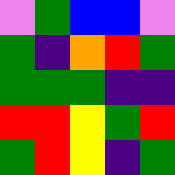[["violet", "green", "blue", "blue", "violet"], ["green", "indigo", "orange", "red", "green"], ["green", "green", "green", "indigo", "indigo"], ["red", "red", "yellow", "green", "red"], ["green", "red", "yellow", "indigo", "green"]]